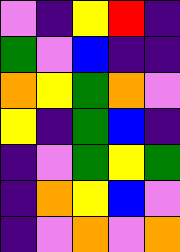[["violet", "indigo", "yellow", "red", "indigo"], ["green", "violet", "blue", "indigo", "indigo"], ["orange", "yellow", "green", "orange", "violet"], ["yellow", "indigo", "green", "blue", "indigo"], ["indigo", "violet", "green", "yellow", "green"], ["indigo", "orange", "yellow", "blue", "violet"], ["indigo", "violet", "orange", "violet", "orange"]]